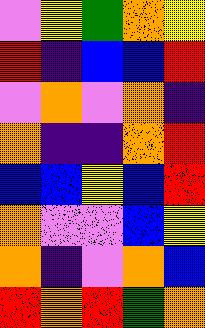[["violet", "yellow", "green", "orange", "yellow"], ["red", "indigo", "blue", "blue", "red"], ["violet", "orange", "violet", "orange", "indigo"], ["orange", "indigo", "indigo", "orange", "red"], ["blue", "blue", "yellow", "blue", "red"], ["orange", "violet", "violet", "blue", "yellow"], ["orange", "indigo", "violet", "orange", "blue"], ["red", "orange", "red", "green", "orange"]]